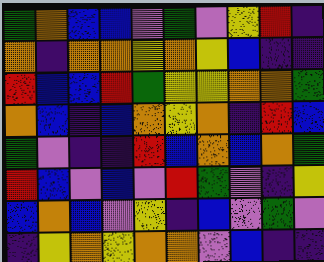[["green", "orange", "blue", "blue", "violet", "green", "violet", "yellow", "red", "indigo"], ["orange", "indigo", "orange", "orange", "yellow", "orange", "yellow", "blue", "indigo", "indigo"], ["red", "blue", "blue", "red", "green", "yellow", "yellow", "orange", "orange", "green"], ["orange", "blue", "indigo", "blue", "orange", "yellow", "orange", "indigo", "red", "blue"], ["green", "violet", "indigo", "indigo", "red", "blue", "orange", "blue", "orange", "green"], ["red", "blue", "violet", "blue", "violet", "red", "green", "violet", "indigo", "yellow"], ["blue", "orange", "blue", "violet", "yellow", "indigo", "blue", "violet", "green", "violet"], ["indigo", "yellow", "orange", "yellow", "orange", "orange", "violet", "blue", "indigo", "indigo"]]